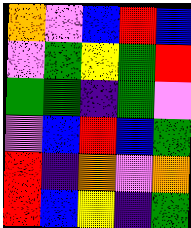[["orange", "violet", "blue", "red", "blue"], ["violet", "green", "yellow", "green", "red"], ["green", "green", "indigo", "green", "violet"], ["violet", "blue", "red", "blue", "green"], ["red", "indigo", "orange", "violet", "orange"], ["red", "blue", "yellow", "indigo", "green"]]